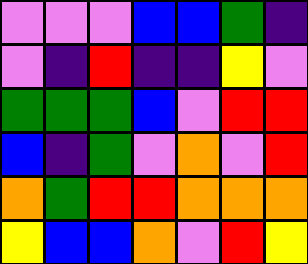[["violet", "violet", "violet", "blue", "blue", "green", "indigo"], ["violet", "indigo", "red", "indigo", "indigo", "yellow", "violet"], ["green", "green", "green", "blue", "violet", "red", "red"], ["blue", "indigo", "green", "violet", "orange", "violet", "red"], ["orange", "green", "red", "red", "orange", "orange", "orange"], ["yellow", "blue", "blue", "orange", "violet", "red", "yellow"]]